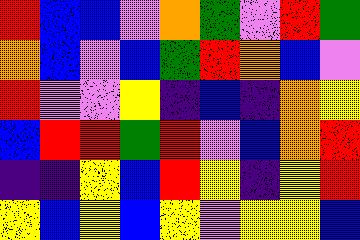[["red", "blue", "blue", "violet", "orange", "green", "violet", "red", "green"], ["orange", "blue", "violet", "blue", "green", "red", "orange", "blue", "violet"], ["red", "violet", "violet", "yellow", "indigo", "blue", "indigo", "orange", "yellow"], ["blue", "red", "red", "green", "red", "violet", "blue", "orange", "red"], ["indigo", "indigo", "yellow", "blue", "red", "yellow", "indigo", "yellow", "red"], ["yellow", "blue", "yellow", "blue", "yellow", "violet", "yellow", "yellow", "blue"]]